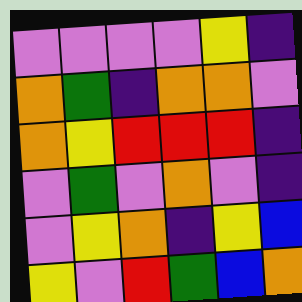[["violet", "violet", "violet", "violet", "yellow", "indigo"], ["orange", "green", "indigo", "orange", "orange", "violet"], ["orange", "yellow", "red", "red", "red", "indigo"], ["violet", "green", "violet", "orange", "violet", "indigo"], ["violet", "yellow", "orange", "indigo", "yellow", "blue"], ["yellow", "violet", "red", "green", "blue", "orange"]]